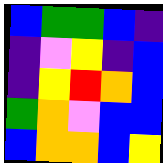[["blue", "green", "green", "blue", "indigo"], ["indigo", "violet", "yellow", "indigo", "blue"], ["indigo", "yellow", "red", "orange", "blue"], ["green", "orange", "violet", "blue", "blue"], ["blue", "orange", "orange", "blue", "yellow"]]